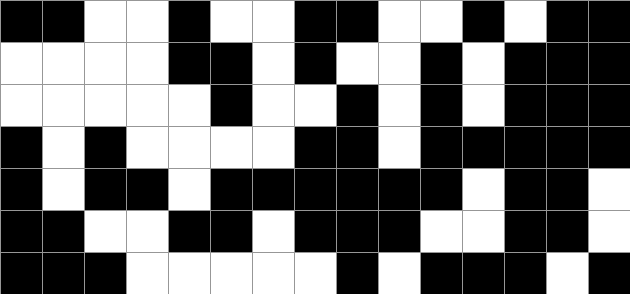[["black", "black", "white", "white", "black", "white", "white", "black", "black", "white", "white", "black", "white", "black", "black"], ["white", "white", "white", "white", "black", "black", "white", "black", "white", "white", "black", "white", "black", "black", "black"], ["white", "white", "white", "white", "white", "black", "white", "white", "black", "white", "black", "white", "black", "black", "black"], ["black", "white", "black", "white", "white", "white", "white", "black", "black", "white", "black", "black", "black", "black", "black"], ["black", "white", "black", "black", "white", "black", "black", "black", "black", "black", "black", "white", "black", "black", "white"], ["black", "black", "white", "white", "black", "black", "white", "black", "black", "black", "white", "white", "black", "black", "white"], ["black", "black", "black", "white", "white", "white", "white", "white", "black", "white", "black", "black", "black", "white", "black"]]